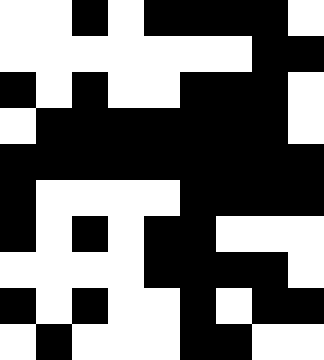[["white", "white", "black", "white", "black", "black", "black", "black", "white"], ["white", "white", "white", "white", "white", "white", "white", "black", "black"], ["black", "white", "black", "white", "white", "black", "black", "black", "white"], ["white", "black", "black", "black", "black", "black", "black", "black", "white"], ["black", "black", "black", "black", "black", "black", "black", "black", "black"], ["black", "white", "white", "white", "white", "black", "black", "black", "black"], ["black", "white", "black", "white", "black", "black", "white", "white", "white"], ["white", "white", "white", "white", "black", "black", "black", "black", "white"], ["black", "white", "black", "white", "white", "black", "white", "black", "black"], ["white", "black", "white", "white", "white", "black", "black", "white", "white"]]